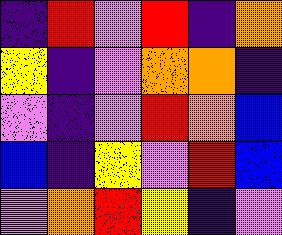[["indigo", "red", "violet", "red", "indigo", "orange"], ["yellow", "indigo", "violet", "orange", "orange", "indigo"], ["violet", "indigo", "violet", "red", "orange", "blue"], ["blue", "indigo", "yellow", "violet", "red", "blue"], ["violet", "orange", "red", "yellow", "indigo", "violet"]]